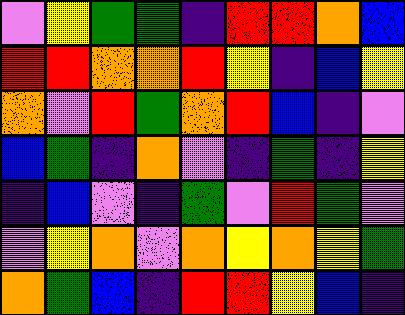[["violet", "yellow", "green", "green", "indigo", "red", "red", "orange", "blue"], ["red", "red", "orange", "orange", "red", "yellow", "indigo", "blue", "yellow"], ["orange", "violet", "red", "green", "orange", "red", "blue", "indigo", "violet"], ["blue", "green", "indigo", "orange", "violet", "indigo", "green", "indigo", "yellow"], ["indigo", "blue", "violet", "indigo", "green", "violet", "red", "green", "violet"], ["violet", "yellow", "orange", "violet", "orange", "yellow", "orange", "yellow", "green"], ["orange", "green", "blue", "indigo", "red", "red", "yellow", "blue", "indigo"]]